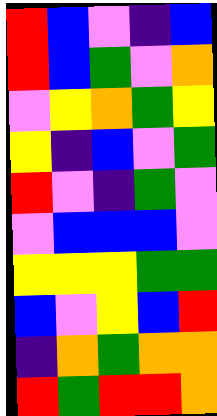[["red", "blue", "violet", "indigo", "blue"], ["red", "blue", "green", "violet", "orange"], ["violet", "yellow", "orange", "green", "yellow"], ["yellow", "indigo", "blue", "violet", "green"], ["red", "violet", "indigo", "green", "violet"], ["violet", "blue", "blue", "blue", "violet"], ["yellow", "yellow", "yellow", "green", "green"], ["blue", "violet", "yellow", "blue", "red"], ["indigo", "orange", "green", "orange", "orange"], ["red", "green", "red", "red", "orange"]]